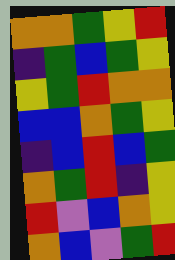[["orange", "orange", "green", "yellow", "red"], ["indigo", "green", "blue", "green", "yellow"], ["yellow", "green", "red", "orange", "orange"], ["blue", "blue", "orange", "green", "yellow"], ["indigo", "blue", "red", "blue", "green"], ["orange", "green", "red", "indigo", "yellow"], ["red", "violet", "blue", "orange", "yellow"], ["orange", "blue", "violet", "green", "red"]]